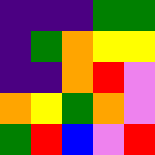[["indigo", "indigo", "indigo", "green", "green"], ["indigo", "green", "orange", "yellow", "yellow"], ["indigo", "indigo", "orange", "red", "violet"], ["orange", "yellow", "green", "orange", "violet"], ["green", "red", "blue", "violet", "red"]]